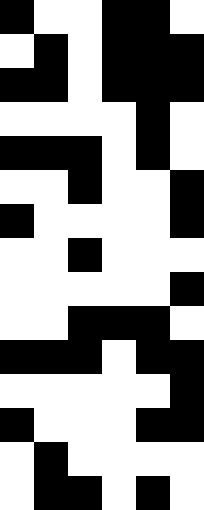[["black", "white", "white", "black", "black", "white"], ["white", "black", "white", "black", "black", "black"], ["black", "black", "white", "black", "black", "black"], ["white", "white", "white", "white", "black", "white"], ["black", "black", "black", "white", "black", "white"], ["white", "white", "black", "white", "white", "black"], ["black", "white", "white", "white", "white", "black"], ["white", "white", "black", "white", "white", "white"], ["white", "white", "white", "white", "white", "black"], ["white", "white", "black", "black", "black", "white"], ["black", "black", "black", "white", "black", "black"], ["white", "white", "white", "white", "white", "black"], ["black", "white", "white", "white", "black", "black"], ["white", "black", "white", "white", "white", "white"], ["white", "black", "black", "white", "black", "white"]]